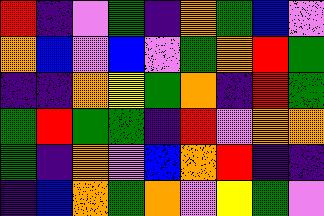[["red", "indigo", "violet", "green", "indigo", "orange", "green", "blue", "violet"], ["orange", "blue", "violet", "blue", "violet", "green", "orange", "red", "green"], ["indigo", "indigo", "orange", "yellow", "green", "orange", "indigo", "red", "green"], ["green", "red", "green", "green", "indigo", "red", "violet", "orange", "orange"], ["green", "indigo", "orange", "violet", "blue", "orange", "red", "indigo", "indigo"], ["indigo", "blue", "orange", "green", "orange", "violet", "yellow", "green", "violet"]]